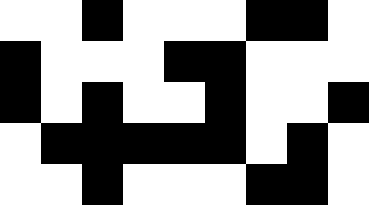[["white", "white", "black", "white", "white", "white", "black", "black", "white"], ["black", "white", "white", "white", "black", "black", "white", "white", "white"], ["black", "white", "black", "white", "white", "black", "white", "white", "black"], ["white", "black", "black", "black", "black", "black", "white", "black", "white"], ["white", "white", "black", "white", "white", "white", "black", "black", "white"]]